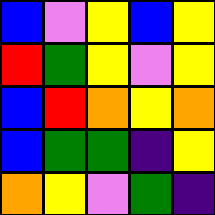[["blue", "violet", "yellow", "blue", "yellow"], ["red", "green", "yellow", "violet", "yellow"], ["blue", "red", "orange", "yellow", "orange"], ["blue", "green", "green", "indigo", "yellow"], ["orange", "yellow", "violet", "green", "indigo"]]